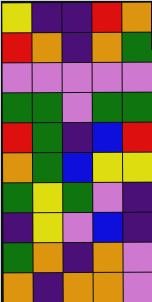[["yellow", "indigo", "indigo", "red", "orange"], ["red", "orange", "indigo", "orange", "green"], ["violet", "violet", "violet", "violet", "violet"], ["green", "green", "violet", "green", "green"], ["red", "green", "indigo", "blue", "red"], ["orange", "green", "blue", "yellow", "yellow"], ["green", "yellow", "green", "violet", "indigo"], ["indigo", "yellow", "violet", "blue", "indigo"], ["green", "orange", "indigo", "orange", "violet"], ["orange", "indigo", "orange", "orange", "violet"]]